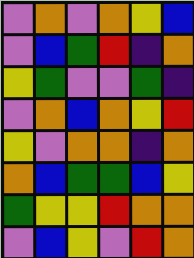[["violet", "orange", "violet", "orange", "yellow", "blue"], ["violet", "blue", "green", "red", "indigo", "orange"], ["yellow", "green", "violet", "violet", "green", "indigo"], ["violet", "orange", "blue", "orange", "yellow", "red"], ["yellow", "violet", "orange", "orange", "indigo", "orange"], ["orange", "blue", "green", "green", "blue", "yellow"], ["green", "yellow", "yellow", "red", "orange", "orange"], ["violet", "blue", "yellow", "violet", "red", "orange"]]